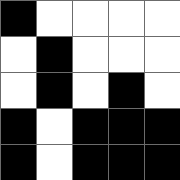[["black", "white", "white", "white", "white"], ["white", "black", "white", "white", "white"], ["white", "black", "white", "black", "white"], ["black", "white", "black", "black", "black"], ["black", "white", "black", "black", "black"]]